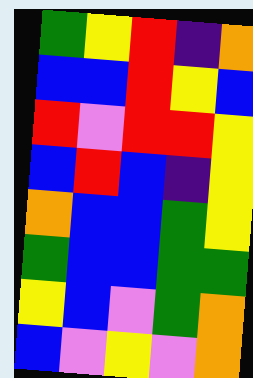[["green", "yellow", "red", "indigo", "orange"], ["blue", "blue", "red", "yellow", "blue"], ["red", "violet", "red", "red", "yellow"], ["blue", "red", "blue", "indigo", "yellow"], ["orange", "blue", "blue", "green", "yellow"], ["green", "blue", "blue", "green", "green"], ["yellow", "blue", "violet", "green", "orange"], ["blue", "violet", "yellow", "violet", "orange"]]